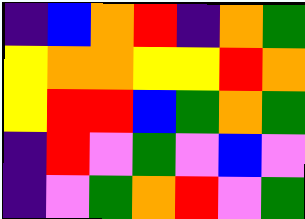[["indigo", "blue", "orange", "red", "indigo", "orange", "green"], ["yellow", "orange", "orange", "yellow", "yellow", "red", "orange"], ["yellow", "red", "red", "blue", "green", "orange", "green"], ["indigo", "red", "violet", "green", "violet", "blue", "violet"], ["indigo", "violet", "green", "orange", "red", "violet", "green"]]